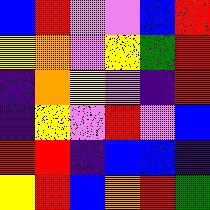[["blue", "red", "violet", "violet", "blue", "red"], ["yellow", "orange", "violet", "yellow", "green", "red"], ["indigo", "orange", "yellow", "violet", "indigo", "red"], ["indigo", "yellow", "violet", "red", "violet", "blue"], ["red", "red", "indigo", "blue", "blue", "indigo"], ["yellow", "red", "blue", "orange", "red", "green"]]